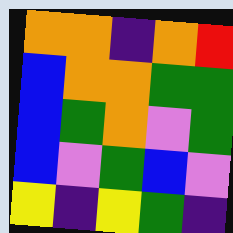[["orange", "orange", "indigo", "orange", "red"], ["blue", "orange", "orange", "green", "green"], ["blue", "green", "orange", "violet", "green"], ["blue", "violet", "green", "blue", "violet"], ["yellow", "indigo", "yellow", "green", "indigo"]]